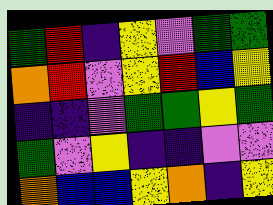[["green", "red", "indigo", "yellow", "violet", "green", "green"], ["orange", "red", "violet", "yellow", "red", "blue", "yellow"], ["indigo", "indigo", "violet", "green", "green", "yellow", "green"], ["green", "violet", "yellow", "indigo", "indigo", "violet", "violet"], ["orange", "blue", "blue", "yellow", "orange", "indigo", "yellow"]]